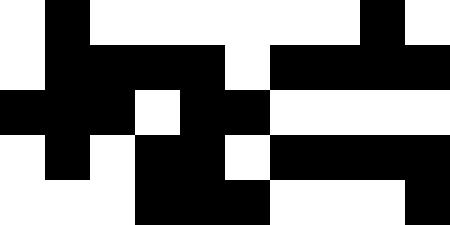[["white", "black", "white", "white", "white", "white", "white", "white", "black", "white"], ["white", "black", "black", "black", "black", "white", "black", "black", "black", "black"], ["black", "black", "black", "white", "black", "black", "white", "white", "white", "white"], ["white", "black", "white", "black", "black", "white", "black", "black", "black", "black"], ["white", "white", "white", "black", "black", "black", "white", "white", "white", "black"]]